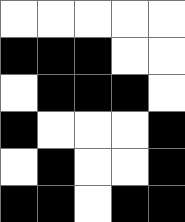[["white", "white", "white", "white", "white"], ["black", "black", "black", "white", "white"], ["white", "black", "black", "black", "white"], ["black", "white", "white", "white", "black"], ["white", "black", "white", "white", "black"], ["black", "black", "white", "black", "black"]]